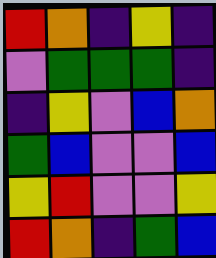[["red", "orange", "indigo", "yellow", "indigo"], ["violet", "green", "green", "green", "indigo"], ["indigo", "yellow", "violet", "blue", "orange"], ["green", "blue", "violet", "violet", "blue"], ["yellow", "red", "violet", "violet", "yellow"], ["red", "orange", "indigo", "green", "blue"]]